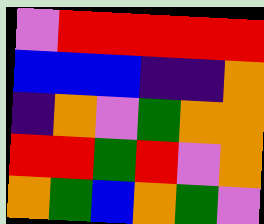[["violet", "red", "red", "red", "red", "red"], ["blue", "blue", "blue", "indigo", "indigo", "orange"], ["indigo", "orange", "violet", "green", "orange", "orange"], ["red", "red", "green", "red", "violet", "orange"], ["orange", "green", "blue", "orange", "green", "violet"]]